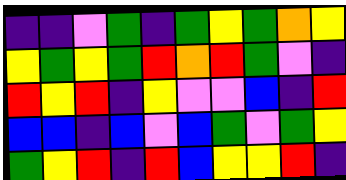[["indigo", "indigo", "violet", "green", "indigo", "green", "yellow", "green", "orange", "yellow"], ["yellow", "green", "yellow", "green", "red", "orange", "red", "green", "violet", "indigo"], ["red", "yellow", "red", "indigo", "yellow", "violet", "violet", "blue", "indigo", "red"], ["blue", "blue", "indigo", "blue", "violet", "blue", "green", "violet", "green", "yellow"], ["green", "yellow", "red", "indigo", "red", "blue", "yellow", "yellow", "red", "indigo"]]